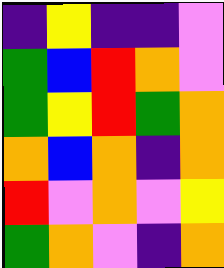[["indigo", "yellow", "indigo", "indigo", "violet"], ["green", "blue", "red", "orange", "violet"], ["green", "yellow", "red", "green", "orange"], ["orange", "blue", "orange", "indigo", "orange"], ["red", "violet", "orange", "violet", "yellow"], ["green", "orange", "violet", "indigo", "orange"]]